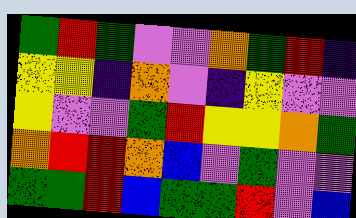[["green", "red", "green", "violet", "violet", "orange", "green", "red", "indigo"], ["yellow", "yellow", "indigo", "orange", "violet", "indigo", "yellow", "violet", "violet"], ["yellow", "violet", "violet", "green", "red", "yellow", "yellow", "orange", "green"], ["orange", "red", "red", "orange", "blue", "violet", "green", "violet", "violet"], ["green", "green", "red", "blue", "green", "green", "red", "violet", "blue"]]